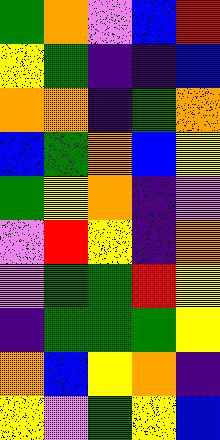[["green", "orange", "violet", "blue", "red"], ["yellow", "green", "indigo", "indigo", "blue"], ["orange", "orange", "indigo", "green", "orange"], ["blue", "green", "orange", "blue", "yellow"], ["green", "yellow", "orange", "indigo", "violet"], ["violet", "red", "yellow", "indigo", "orange"], ["violet", "green", "green", "red", "yellow"], ["indigo", "green", "green", "green", "yellow"], ["orange", "blue", "yellow", "orange", "indigo"], ["yellow", "violet", "green", "yellow", "blue"]]